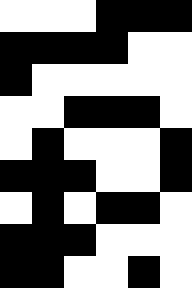[["white", "white", "white", "black", "black", "black"], ["black", "black", "black", "black", "white", "white"], ["black", "white", "white", "white", "white", "white"], ["white", "white", "black", "black", "black", "white"], ["white", "black", "white", "white", "white", "black"], ["black", "black", "black", "white", "white", "black"], ["white", "black", "white", "black", "black", "white"], ["black", "black", "black", "white", "white", "white"], ["black", "black", "white", "white", "black", "white"]]